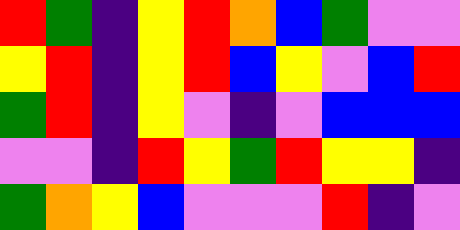[["red", "green", "indigo", "yellow", "red", "orange", "blue", "green", "violet", "violet"], ["yellow", "red", "indigo", "yellow", "red", "blue", "yellow", "violet", "blue", "red"], ["green", "red", "indigo", "yellow", "violet", "indigo", "violet", "blue", "blue", "blue"], ["violet", "violet", "indigo", "red", "yellow", "green", "red", "yellow", "yellow", "indigo"], ["green", "orange", "yellow", "blue", "violet", "violet", "violet", "red", "indigo", "violet"]]